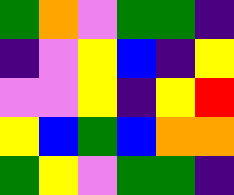[["green", "orange", "violet", "green", "green", "indigo"], ["indigo", "violet", "yellow", "blue", "indigo", "yellow"], ["violet", "violet", "yellow", "indigo", "yellow", "red"], ["yellow", "blue", "green", "blue", "orange", "orange"], ["green", "yellow", "violet", "green", "green", "indigo"]]